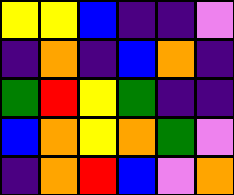[["yellow", "yellow", "blue", "indigo", "indigo", "violet"], ["indigo", "orange", "indigo", "blue", "orange", "indigo"], ["green", "red", "yellow", "green", "indigo", "indigo"], ["blue", "orange", "yellow", "orange", "green", "violet"], ["indigo", "orange", "red", "blue", "violet", "orange"]]